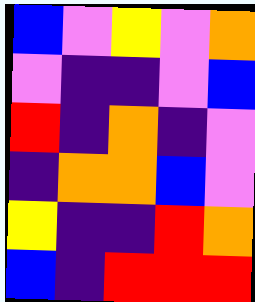[["blue", "violet", "yellow", "violet", "orange"], ["violet", "indigo", "indigo", "violet", "blue"], ["red", "indigo", "orange", "indigo", "violet"], ["indigo", "orange", "orange", "blue", "violet"], ["yellow", "indigo", "indigo", "red", "orange"], ["blue", "indigo", "red", "red", "red"]]